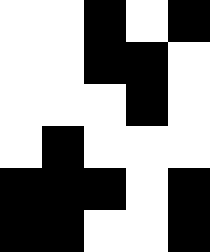[["white", "white", "black", "white", "black"], ["white", "white", "black", "black", "white"], ["white", "white", "white", "black", "white"], ["white", "black", "white", "white", "white"], ["black", "black", "black", "white", "black"], ["black", "black", "white", "white", "black"]]